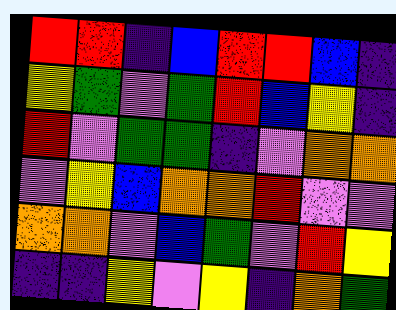[["red", "red", "indigo", "blue", "red", "red", "blue", "indigo"], ["yellow", "green", "violet", "green", "red", "blue", "yellow", "indigo"], ["red", "violet", "green", "green", "indigo", "violet", "orange", "orange"], ["violet", "yellow", "blue", "orange", "orange", "red", "violet", "violet"], ["orange", "orange", "violet", "blue", "green", "violet", "red", "yellow"], ["indigo", "indigo", "yellow", "violet", "yellow", "indigo", "orange", "green"]]